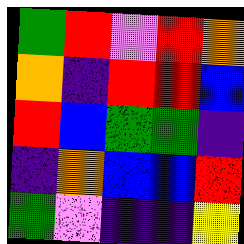[["green", "red", "violet", "red", "orange"], ["orange", "indigo", "red", "red", "blue"], ["red", "blue", "green", "green", "indigo"], ["indigo", "orange", "blue", "blue", "red"], ["green", "violet", "indigo", "indigo", "yellow"]]